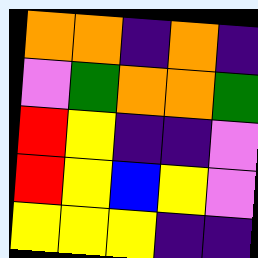[["orange", "orange", "indigo", "orange", "indigo"], ["violet", "green", "orange", "orange", "green"], ["red", "yellow", "indigo", "indigo", "violet"], ["red", "yellow", "blue", "yellow", "violet"], ["yellow", "yellow", "yellow", "indigo", "indigo"]]